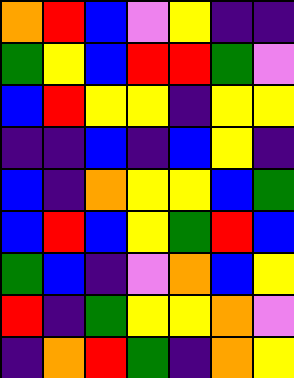[["orange", "red", "blue", "violet", "yellow", "indigo", "indigo"], ["green", "yellow", "blue", "red", "red", "green", "violet"], ["blue", "red", "yellow", "yellow", "indigo", "yellow", "yellow"], ["indigo", "indigo", "blue", "indigo", "blue", "yellow", "indigo"], ["blue", "indigo", "orange", "yellow", "yellow", "blue", "green"], ["blue", "red", "blue", "yellow", "green", "red", "blue"], ["green", "blue", "indigo", "violet", "orange", "blue", "yellow"], ["red", "indigo", "green", "yellow", "yellow", "orange", "violet"], ["indigo", "orange", "red", "green", "indigo", "orange", "yellow"]]